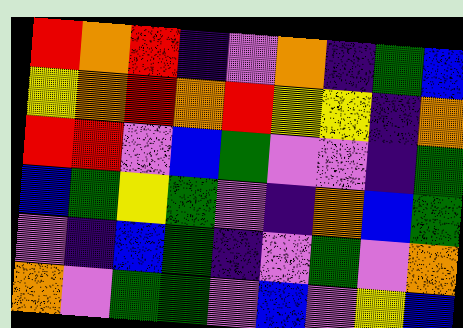[["red", "orange", "red", "indigo", "violet", "orange", "indigo", "green", "blue"], ["yellow", "orange", "red", "orange", "red", "yellow", "yellow", "indigo", "orange"], ["red", "red", "violet", "blue", "green", "violet", "violet", "indigo", "green"], ["blue", "green", "yellow", "green", "violet", "indigo", "orange", "blue", "green"], ["violet", "indigo", "blue", "green", "indigo", "violet", "green", "violet", "orange"], ["orange", "violet", "green", "green", "violet", "blue", "violet", "yellow", "blue"]]